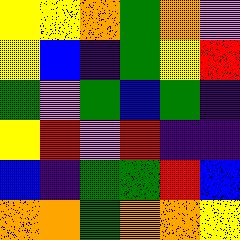[["yellow", "yellow", "orange", "green", "orange", "violet"], ["yellow", "blue", "indigo", "green", "yellow", "red"], ["green", "violet", "green", "blue", "green", "indigo"], ["yellow", "red", "violet", "red", "indigo", "indigo"], ["blue", "indigo", "green", "green", "red", "blue"], ["orange", "orange", "green", "orange", "orange", "yellow"]]